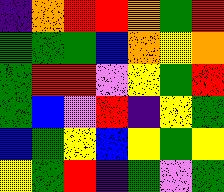[["indigo", "orange", "red", "red", "orange", "green", "red"], ["green", "green", "green", "blue", "orange", "yellow", "orange"], ["green", "red", "red", "violet", "yellow", "green", "red"], ["green", "blue", "violet", "red", "indigo", "yellow", "green"], ["blue", "green", "yellow", "blue", "yellow", "green", "yellow"], ["yellow", "green", "red", "indigo", "green", "violet", "green"]]